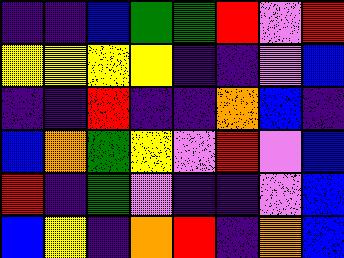[["indigo", "indigo", "blue", "green", "green", "red", "violet", "red"], ["yellow", "yellow", "yellow", "yellow", "indigo", "indigo", "violet", "blue"], ["indigo", "indigo", "red", "indigo", "indigo", "orange", "blue", "indigo"], ["blue", "orange", "green", "yellow", "violet", "red", "violet", "blue"], ["red", "indigo", "green", "violet", "indigo", "indigo", "violet", "blue"], ["blue", "yellow", "indigo", "orange", "red", "indigo", "orange", "blue"]]